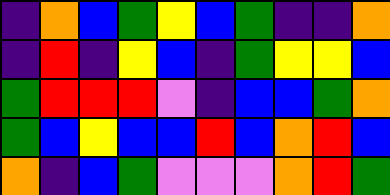[["indigo", "orange", "blue", "green", "yellow", "blue", "green", "indigo", "indigo", "orange"], ["indigo", "red", "indigo", "yellow", "blue", "indigo", "green", "yellow", "yellow", "blue"], ["green", "red", "red", "red", "violet", "indigo", "blue", "blue", "green", "orange"], ["green", "blue", "yellow", "blue", "blue", "red", "blue", "orange", "red", "blue"], ["orange", "indigo", "blue", "green", "violet", "violet", "violet", "orange", "red", "green"]]